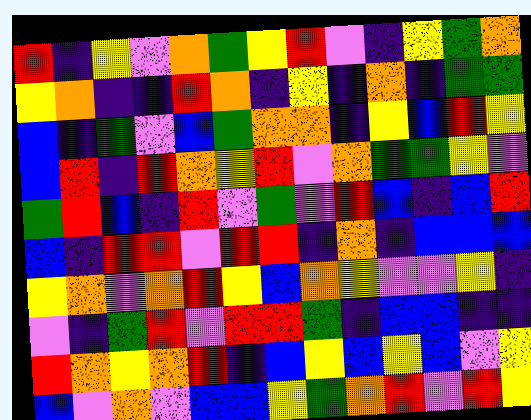[["red", "indigo", "yellow", "violet", "orange", "green", "yellow", "red", "violet", "indigo", "yellow", "green", "orange"], ["yellow", "orange", "indigo", "indigo", "red", "orange", "indigo", "yellow", "indigo", "orange", "indigo", "green", "green"], ["blue", "indigo", "green", "violet", "blue", "green", "orange", "orange", "indigo", "yellow", "blue", "red", "yellow"], ["blue", "red", "indigo", "red", "orange", "yellow", "red", "violet", "orange", "green", "green", "yellow", "violet"], ["green", "red", "blue", "indigo", "red", "violet", "green", "violet", "red", "blue", "indigo", "blue", "red"], ["blue", "indigo", "red", "red", "violet", "red", "red", "indigo", "orange", "indigo", "blue", "blue", "blue"], ["yellow", "orange", "violet", "orange", "red", "yellow", "blue", "orange", "yellow", "violet", "violet", "yellow", "indigo"], ["violet", "indigo", "green", "red", "violet", "red", "red", "green", "indigo", "blue", "blue", "indigo", "indigo"], ["red", "orange", "yellow", "orange", "red", "indigo", "blue", "yellow", "blue", "yellow", "blue", "violet", "yellow"], ["blue", "violet", "orange", "violet", "blue", "blue", "yellow", "green", "orange", "red", "violet", "red", "yellow"]]